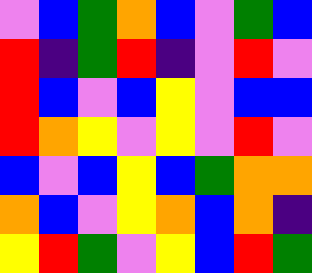[["violet", "blue", "green", "orange", "blue", "violet", "green", "blue"], ["red", "indigo", "green", "red", "indigo", "violet", "red", "violet"], ["red", "blue", "violet", "blue", "yellow", "violet", "blue", "blue"], ["red", "orange", "yellow", "violet", "yellow", "violet", "red", "violet"], ["blue", "violet", "blue", "yellow", "blue", "green", "orange", "orange"], ["orange", "blue", "violet", "yellow", "orange", "blue", "orange", "indigo"], ["yellow", "red", "green", "violet", "yellow", "blue", "red", "green"]]